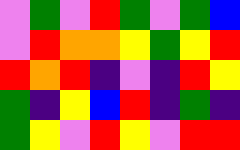[["violet", "green", "violet", "red", "green", "violet", "green", "blue"], ["violet", "red", "orange", "orange", "yellow", "green", "yellow", "red"], ["red", "orange", "red", "indigo", "violet", "indigo", "red", "yellow"], ["green", "indigo", "yellow", "blue", "red", "indigo", "green", "indigo"], ["green", "yellow", "violet", "red", "yellow", "violet", "red", "red"]]